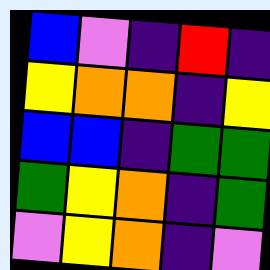[["blue", "violet", "indigo", "red", "indigo"], ["yellow", "orange", "orange", "indigo", "yellow"], ["blue", "blue", "indigo", "green", "green"], ["green", "yellow", "orange", "indigo", "green"], ["violet", "yellow", "orange", "indigo", "violet"]]